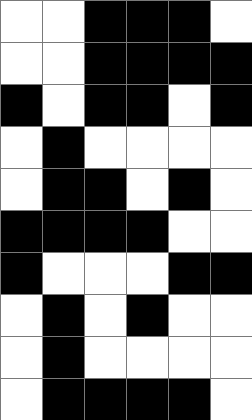[["white", "white", "black", "black", "black", "white"], ["white", "white", "black", "black", "black", "black"], ["black", "white", "black", "black", "white", "black"], ["white", "black", "white", "white", "white", "white"], ["white", "black", "black", "white", "black", "white"], ["black", "black", "black", "black", "white", "white"], ["black", "white", "white", "white", "black", "black"], ["white", "black", "white", "black", "white", "white"], ["white", "black", "white", "white", "white", "white"], ["white", "black", "black", "black", "black", "white"]]